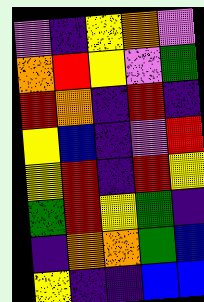[["violet", "indigo", "yellow", "orange", "violet"], ["orange", "red", "yellow", "violet", "green"], ["red", "orange", "indigo", "red", "indigo"], ["yellow", "blue", "indigo", "violet", "red"], ["yellow", "red", "indigo", "red", "yellow"], ["green", "red", "yellow", "green", "indigo"], ["indigo", "orange", "orange", "green", "blue"], ["yellow", "indigo", "indigo", "blue", "blue"]]